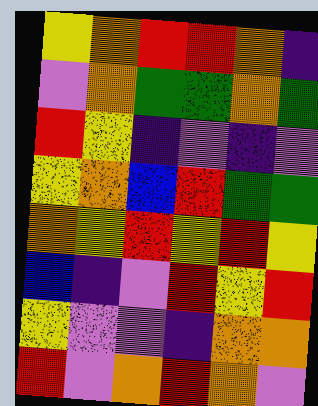[["yellow", "orange", "red", "red", "orange", "indigo"], ["violet", "orange", "green", "green", "orange", "green"], ["red", "yellow", "indigo", "violet", "indigo", "violet"], ["yellow", "orange", "blue", "red", "green", "green"], ["orange", "yellow", "red", "yellow", "red", "yellow"], ["blue", "indigo", "violet", "red", "yellow", "red"], ["yellow", "violet", "violet", "indigo", "orange", "orange"], ["red", "violet", "orange", "red", "orange", "violet"]]